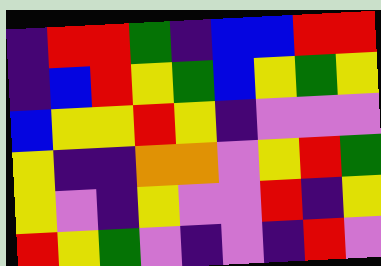[["indigo", "red", "red", "green", "indigo", "blue", "blue", "red", "red"], ["indigo", "blue", "red", "yellow", "green", "blue", "yellow", "green", "yellow"], ["blue", "yellow", "yellow", "red", "yellow", "indigo", "violet", "violet", "violet"], ["yellow", "indigo", "indigo", "orange", "orange", "violet", "yellow", "red", "green"], ["yellow", "violet", "indigo", "yellow", "violet", "violet", "red", "indigo", "yellow"], ["red", "yellow", "green", "violet", "indigo", "violet", "indigo", "red", "violet"]]